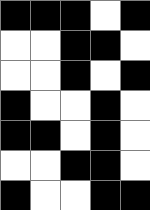[["black", "black", "black", "white", "black"], ["white", "white", "black", "black", "white"], ["white", "white", "black", "white", "black"], ["black", "white", "white", "black", "white"], ["black", "black", "white", "black", "white"], ["white", "white", "black", "black", "white"], ["black", "white", "white", "black", "black"]]